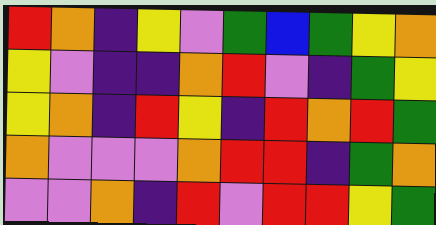[["red", "orange", "indigo", "yellow", "violet", "green", "blue", "green", "yellow", "orange"], ["yellow", "violet", "indigo", "indigo", "orange", "red", "violet", "indigo", "green", "yellow"], ["yellow", "orange", "indigo", "red", "yellow", "indigo", "red", "orange", "red", "green"], ["orange", "violet", "violet", "violet", "orange", "red", "red", "indigo", "green", "orange"], ["violet", "violet", "orange", "indigo", "red", "violet", "red", "red", "yellow", "green"]]